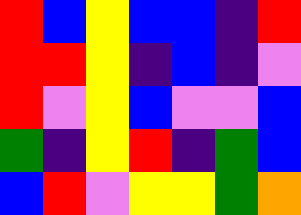[["red", "blue", "yellow", "blue", "blue", "indigo", "red"], ["red", "red", "yellow", "indigo", "blue", "indigo", "violet"], ["red", "violet", "yellow", "blue", "violet", "violet", "blue"], ["green", "indigo", "yellow", "red", "indigo", "green", "blue"], ["blue", "red", "violet", "yellow", "yellow", "green", "orange"]]